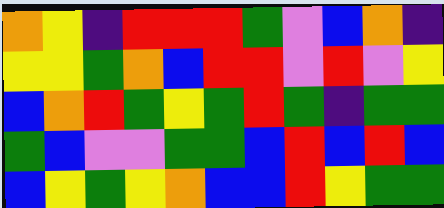[["orange", "yellow", "indigo", "red", "red", "red", "green", "violet", "blue", "orange", "indigo"], ["yellow", "yellow", "green", "orange", "blue", "red", "red", "violet", "red", "violet", "yellow"], ["blue", "orange", "red", "green", "yellow", "green", "red", "green", "indigo", "green", "green"], ["green", "blue", "violet", "violet", "green", "green", "blue", "red", "blue", "red", "blue"], ["blue", "yellow", "green", "yellow", "orange", "blue", "blue", "red", "yellow", "green", "green"]]